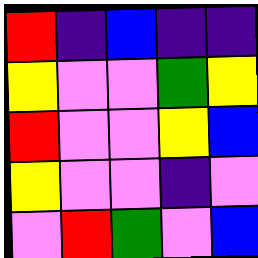[["red", "indigo", "blue", "indigo", "indigo"], ["yellow", "violet", "violet", "green", "yellow"], ["red", "violet", "violet", "yellow", "blue"], ["yellow", "violet", "violet", "indigo", "violet"], ["violet", "red", "green", "violet", "blue"]]